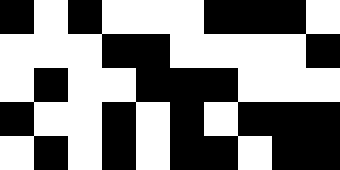[["black", "white", "black", "white", "white", "white", "black", "black", "black", "white"], ["white", "white", "white", "black", "black", "white", "white", "white", "white", "black"], ["white", "black", "white", "white", "black", "black", "black", "white", "white", "white"], ["black", "white", "white", "black", "white", "black", "white", "black", "black", "black"], ["white", "black", "white", "black", "white", "black", "black", "white", "black", "black"]]